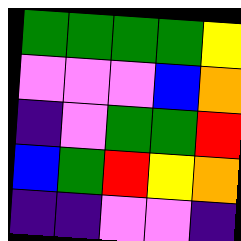[["green", "green", "green", "green", "yellow"], ["violet", "violet", "violet", "blue", "orange"], ["indigo", "violet", "green", "green", "red"], ["blue", "green", "red", "yellow", "orange"], ["indigo", "indigo", "violet", "violet", "indigo"]]